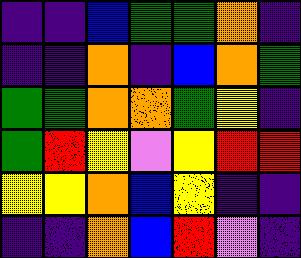[["indigo", "indigo", "blue", "green", "green", "orange", "indigo"], ["indigo", "indigo", "orange", "indigo", "blue", "orange", "green"], ["green", "green", "orange", "orange", "green", "yellow", "indigo"], ["green", "red", "yellow", "violet", "yellow", "red", "red"], ["yellow", "yellow", "orange", "blue", "yellow", "indigo", "indigo"], ["indigo", "indigo", "orange", "blue", "red", "violet", "indigo"]]